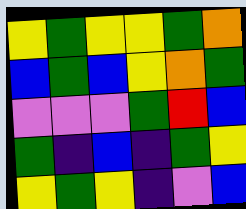[["yellow", "green", "yellow", "yellow", "green", "orange"], ["blue", "green", "blue", "yellow", "orange", "green"], ["violet", "violet", "violet", "green", "red", "blue"], ["green", "indigo", "blue", "indigo", "green", "yellow"], ["yellow", "green", "yellow", "indigo", "violet", "blue"]]